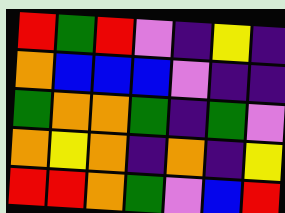[["red", "green", "red", "violet", "indigo", "yellow", "indigo"], ["orange", "blue", "blue", "blue", "violet", "indigo", "indigo"], ["green", "orange", "orange", "green", "indigo", "green", "violet"], ["orange", "yellow", "orange", "indigo", "orange", "indigo", "yellow"], ["red", "red", "orange", "green", "violet", "blue", "red"]]